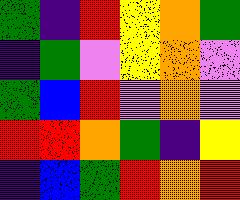[["green", "indigo", "red", "yellow", "orange", "green"], ["indigo", "green", "violet", "yellow", "orange", "violet"], ["green", "blue", "red", "violet", "orange", "violet"], ["red", "red", "orange", "green", "indigo", "yellow"], ["indigo", "blue", "green", "red", "orange", "red"]]